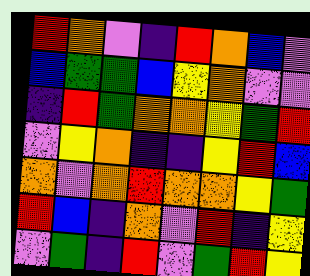[["red", "orange", "violet", "indigo", "red", "orange", "blue", "violet"], ["blue", "green", "green", "blue", "yellow", "orange", "violet", "violet"], ["indigo", "red", "green", "orange", "orange", "yellow", "green", "red"], ["violet", "yellow", "orange", "indigo", "indigo", "yellow", "red", "blue"], ["orange", "violet", "orange", "red", "orange", "orange", "yellow", "green"], ["red", "blue", "indigo", "orange", "violet", "red", "indigo", "yellow"], ["violet", "green", "indigo", "red", "violet", "green", "red", "yellow"]]